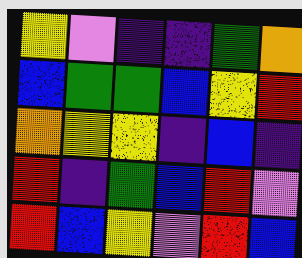[["yellow", "violet", "indigo", "indigo", "green", "orange"], ["blue", "green", "green", "blue", "yellow", "red"], ["orange", "yellow", "yellow", "indigo", "blue", "indigo"], ["red", "indigo", "green", "blue", "red", "violet"], ["red", "blue", "yellow", "violet", "red", "blue"]]